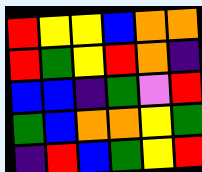[["red", "yellow", "yellow", "blue", "orange", "orange"], ["red", "green", "yellow", "red", "orange", "indigo"], ["blue", "blue", "indigo", "green", "violet", "red"], ["green", "blue", "orange", "orange", "yellow", "green"], ["indigo", "red", "blue", "green", "yellow", "red"]]